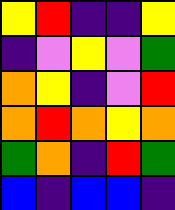[["yellow", "red", "indigo", "indigo", "yellow"], ["indigo", "violet", "yellow", "violet", "green"], ["orange", "yellow", "indigo", "violet", "red"], ["orange", "red", "orange", "yellow", "orange"], ["green", "orange", "indigo", "red", "green"], ["blue", "indigo", "blue", "blue", "indigo"]]